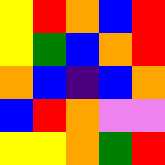[["yellow", "red", "orange", "blue", "red"], ["yellow", "green", "blue", "orange", "red"], ["orange", "blue", "indigo", "blue", "orange"], ["blue", "red", "orange", "violet", "violet"], ["yellow", "yellow", "orange", "green", "red"]]